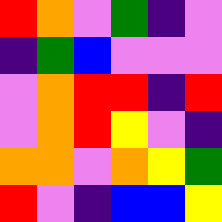[["red", "orange", "violet", "green", "indigo", "violet"], ["indigo", "green", "blue", "violet", "violet", "violet"], ["violet", "orange", "red", "red", "indigo", "red"], ["violet", "orange", "red", "yellow", "violet", "indigo"], ["orange", "orange", "violet", "orange", "yellow", "green"], ["red", "violet", "indigo", "blue", "blue", "yellow"]]